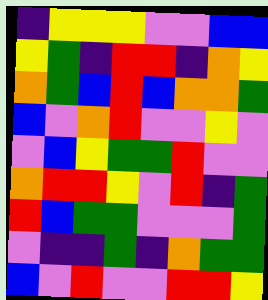[["indigo", "yellow", "yellow", "yellow", "violet", "violet", "blue", "blue"], ["yellow", "green", "indigo", "red", "red", "indigo", "orange", "yellow"], ["orange", "green", "blue", "red", "blue", "orange", "orange", "green"], ["blue", "violet", "orange", "red", "violet", "violet", "yellow", "violet"], ["violet", "blue", "yellow", "green", "green", "red", "violet", "violet"], ["orange", "red", "red", "yellow", "violet", "red", "indigo", "green"], ["red", "blue", "green", "green", "violet", "violet", "violet", "green"], ["violet", "indigo", "indigo", "green", "indigo", "orange", "green", "green"], ["blue", "violet", "red", "violet", "violet", "red", "red", "yellow"]]